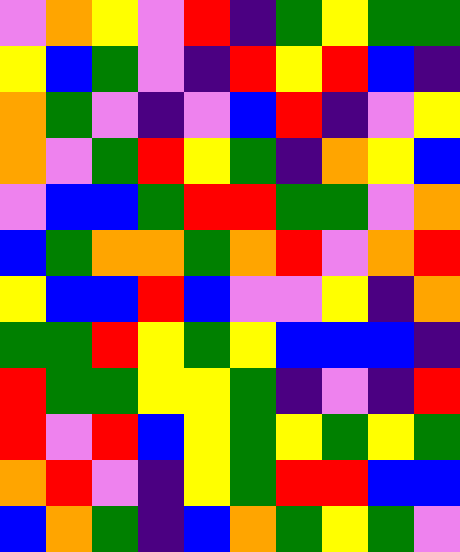[["violet", "orange", "yellow", "violet", "red", "indigo", "green", "yellow", "green", "green"], ["yellow", "blue", "green", "violet", "indigo", "red", "yellow", "red", "blue", "indigo"], ["orange", "green", "violet", "indigo", "violet", "blue", "red", "indigo", "violet", "yellow"], ["orange", "violet", "green", "red", "yellow", "green", "indigo", "orange", "yellow", "blue"], ["violet", "blue", "blue", "green", "red", "red", "green", "green", "violet", "orange"], ["blue", "green", "orange", "orange", "green", "orange", "red", "violet", "orange", "red"], ["yellow", "blue", "blue", "red", "blue", "violet", "violet", "yellow", "indigo", "orange"], ["green", "green", "red", "yellow", "green", "yellow", "blue", "blue", "blue", "indigo"], ["red", "green", "green", "yellow", "yellow", "green", "indigo", "violet", "indigo", "red"], ["red", "violet", "red", "blue", "yellow", "green", "yellow", "green", "yellow", "green"], ["orange", "red", "violet", "indigo", "yellow", "green", "red", "red", "blue", "blue"], ["blue", "orange", "green", "indigo", "blue", "orange", "green", "yellow", "green", "violet"]]